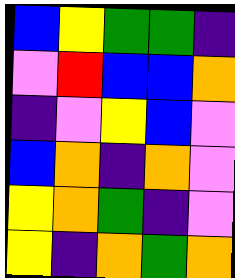[["blue", "yellow", "green", "green", "indigo"], ["violet", "red", "blue", "blue", "orange"], ["indigo", "violet", "yellow", "blue", "violet"], ["blue", "orange", "indigo", "orange", "violet"], ["yellow", "orange", "green", "indigo", "violet"], ["yellow", "indigo", "orange", "green", "orange"]]